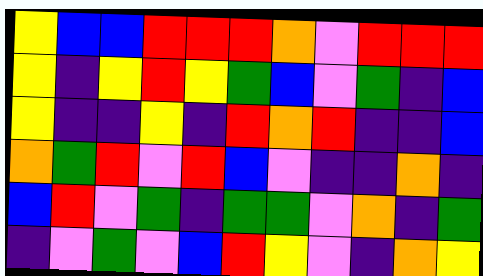[["yellow", "blue", "blue", "red", "red", "red", "orange", "violet", "red", "red", "red"], ["yellow", "indigo", "yellow", "red", "yellow", "green", "blue", "violet", "green", "indigo", "blue"], ["yellow", "indigo", "indigo", "yellow", "indigo", "red", "orange", "red", "indigo", "indigo", "blue"], ["orange", "green", "red", "violet", "red", "blue", "violet", "indigo", "indigo", "orange", "indigo"], ["blue", "red", "violet", "green", "indigo", "green", "green", "violet", "orange", "indigo", "green"], ["indigo", "violet", "green", "violet", "blue", "red", "yellow", "violet", "indigo", "orange", "yellow"]]